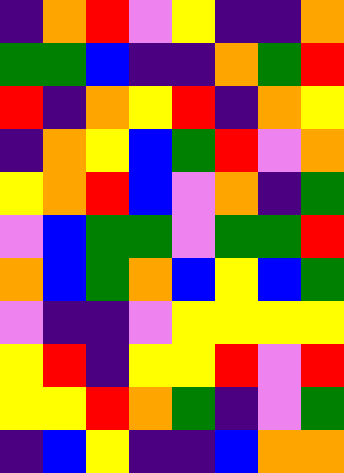[["indigo", "orange", "red", "violet", "yellow", "indigo", "indigo", "orange"], ["green", "green", "blue", "indigo", "indigo", "orange", "green", "red"], ["red", "indigo", "orange", "yellow", "red", "indigo", "orange", "yellow"], ["indigo", "orange", "yellow", "blue", "green", "red", "violet", "orange"], ["yellow", "orange", "red", "blue", "violet", "orange", "indigo", "green"], ["violet", "blue", "green", "green", "violet", "green", "green", "red"], ["orange", "blue", "green", "orange", "blue", "yellow", "blue", "green"], ["violet", "indigo", "indigo", "violet", "yellow", "yellow", "yellow", "yellow"], ["yellow", "red", "indigo", "yellow", "yellow", "red", "violet", "red"], ["yellow", "yellow", "red", "orange", "green", "indigo", "violet", "green"], ["indigo", "blue", "yellow", "indigo", "indigo", "blue", "orange", "orange"]]